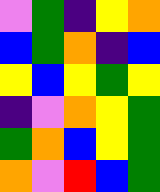[["violet", "green", "indigo", "yellow", "orange"], ["blue", "green", "orange", "indigo", "blue"], ["yellow", "blue", "yellow", "green", "yellow"], ["indigo", "violet", "orange", "yellow", "green"], ["green", "orange", "blue", "yellow", "green"], ["orange", "violet", "red", "blue", "green"]]